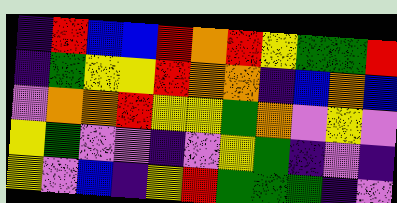[["indigo", "red", "blue", "blue", "red", "orange", "red", "yellow", "green", "green", "red"], ["indigo", "green", "yellow", "yellow", "red", "orange", "orange", "indigo", "blue", "orange", "blue"], ["violet", "orange", "orange", "red", "yellow", "yellow", "green", "orange", "violet", "yellow", "violet"], ["yellow", "green", "violet", "violet", "indigo", "violet", "yellow", "green", "indigo", "violet", "indigo"], ["yellow", "violet", "blue", "indigo", "yellow", "red", "green", "green", "green", "indigo", "violet"]]